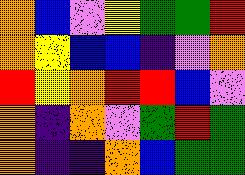[["orange", "blue", "violet", "yellow", "green", "green", "red"], ["orange", "yellow", "blue", "blue", "indigo", "violet", "orange"], ["red", "yellow", "orange", "red", "red", "blue", "violet"], ["orange", "indigo", "orange", "violet", "green", "red", "green"], ["orange", "indigo", "indigo", "orange", "blue", "green", "green"]]